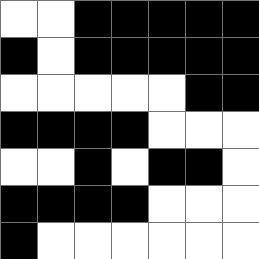[["white", "white", "black", "black", "black", "black", "black"], ["black", "white", "black", "black", "black", "black", "black"], ["white", "white", "white", "white", "white", "black", "black"], ["black", "black", "black", "black", "white", "white", "white"], ["white", "white", "black", "white", "black", "black", "white"], ["black", "black", "black", "black", "white", "white", "white"], ["black", "white", "white", "white", "white", "white", "white"]]